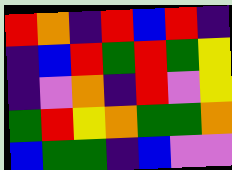[["red", "orange", "indigo", "red", "blue", "red", "indigo"], ["indigo", "blue", "red", "green", "red", "green", "yellow"], ["indigo", "violet", "orange", "indigo", "red", "violet", "yellow"], ["green", "red", "yellow", "orange", "green", "green", "orange"], ["blue", "green", "green", "indigo", "blue", "violet", "violet"]]